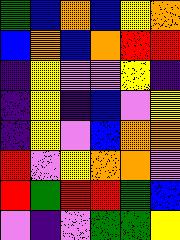[["green", "blue", "orange", "blue", "yellow", "orange"], ["blue", "orange", "blue", "orange", "red", "red"], ["indigo", "yellow", "violet", "violet", "yellow", "indigo"], ["indigo", "yellow", "indigo", "blue", "violet", "yellow"], ["indigo", "yellow", "violet", "blue", "orange", "orange"], ["red", "violet", "yellow", "orange", "orange", "violet"], ["red", "green", "red", "red", "green", "blue"], ["violet", "indigo", "violet", "green", "green", "yellow"]]